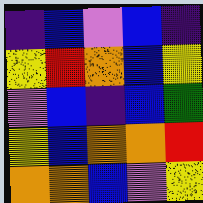[["indigo", "blue", "violet", "blue", "indigo"], ["yellow", "red", "orange", "blue", "yellow"], ["violet", "blue", "indigo", "blue", "green"], ["yellow", "blue", "orange", "orange", "red"], ["orange", "orange", "blue", "violet", "yellow"]]